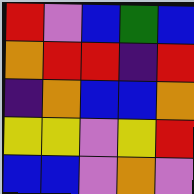[["red", "violet", "blue", "green", "blue"], ["orange", "red", "red", "indigo", "red"], ["indigo", "orange", "blue", "blue", "orange"], ["yellow", "yellow", "violet", "yellow", "red"], ["blue", "blue", "violet", "orange", "violet"]]